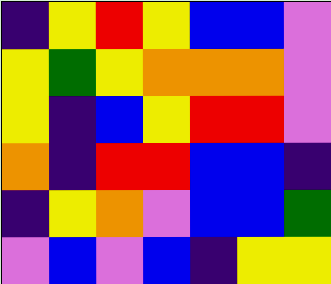[["indigo", "yellow", "red", "yellow", "blue", "blue", "violet"], ["yellow", "green", "yellow", "orange", "orange", "orange", "violet"], ["yellow", "indigo", "blue", "yellow", "red", "red", "violet"], ["orange", "indigo", "red", "red", "blue", "blue", "indigo"], ["indigo", "yellow", "orange", "violet", "blue", "blue", "green"], ["violet", "blue", "violet", "blue", "indigo", "yellow", "yellow"]]